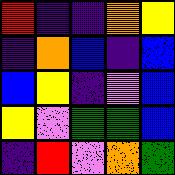[["red", "indigo", "indigo", "orange", "yellow"], ["indigo", "orange", "blue", "indigo", "blue"], ["blue", "yellow", "indigo", "violet", "blue"], ["yellow", "violet", "green", "green", "blue"], ["indigo", "red", "violet", "orange", "green"]]